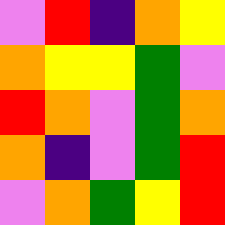[["violet", "red", "indigo", "orange", "yellow"], ["orange", "yellow", "yellow", "green", "violet"], ["red", "orange", "violet", "green", "orange"], ["orange", "indigo", "violet", "green", "red"], ["violet", "orange", "green", "yellow", "red"]]